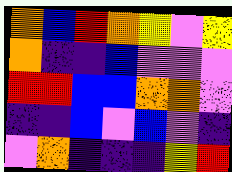[["orange", "blue", "red", "orange", "yellow", "violet", "yellow"], ["orange", "indigo", "indigo", "blue", "violet", "violet", "violet"], ["red", "red", "blue", "blue", "orange", "orange", "violet"], ["indigo", "indigo", "blue", "violet", "blue", "violet", "indigo"], ["violet", "orange", "indigo", "indigo", "indigo", "yellow", "red"]]